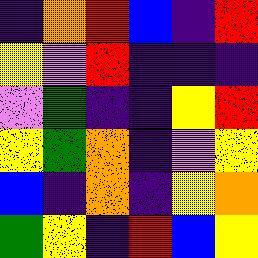[["indigo", "orange", "red", "blue", "indigo", "red"], ["yellow", "violet", "red", "indigo", "indigo", "indigo"], ["violet", "green", "indigo", "indigo", "yellow", "red"], ["yellow", "green", "orange", "indigo", "violet", "yellow"], ["blue", "indigo", "orange", "indigo", "yellow", "orange"], ["green", "yellow", "indigo", "red", "blue", "yellow"]]